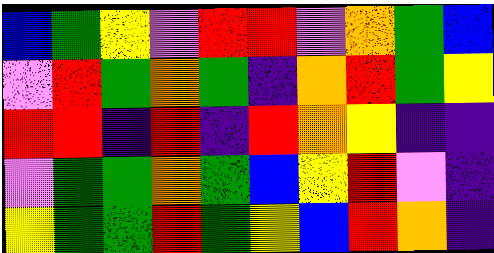[["blue", "green", "yellow", "violet", "red", "red", "violet", "orange", "green", "blue"], ["violet", "red", "green", "orange", "green", "indigo", "orange", "red", "green", "yellow"], ["red", "red", "indigo", "red", "indigo", "red", "orange", "yellow", "indigo", "indigo"], ["violet", "green", "green", "orange", "green", "blue", "yellow", "red", "violet", "indigo"], ["yellow", "green", "green", "red", "green", "yellow", "blue", "red", "orange", "indigo"]]